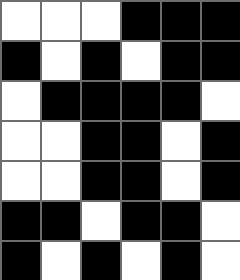[["white", "white", "white", "black", "black", "black"], ["black", "white", "black", "white", "black", "black"], ["white", "black", "black", "black", "black", "white"], ["white", "white", "black", "black", "white", "black"], ["white", "white", "black", "black", "white", "black"], ["black", "black", "white", "black", "black", "white"], ["black", "white", "black", "white", "black", "white"]]